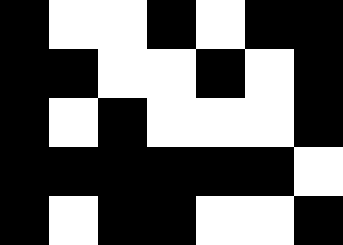[["black", "white", "white", "black", "white", "black", "black"], ["black", "black", "white", "white", "black", "white", "black"], ["black", "white", "black", "white", "white", "white", "black"], ["black", "black", "black", "black", "black", "black", "white"], ["black", "white", "black", "black", "white", "white", "black"]]